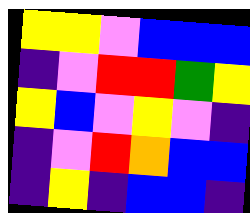[["yellow", "yellow", "violet", "blue", "blue", "blue"], ["indigo", "violet", "red", "red", "green", "yellow"], ["yellow", "blue", "violet", "yellow", "violet", "indigo"], ["indigo", "violet", "red", "orange", "blue", "blue"], ["indigo", "yellow", "indigo", "blue", "blue", "indigo"]]